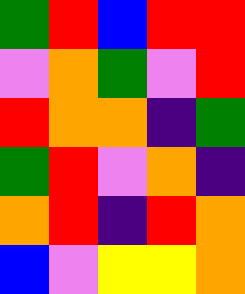[["green", "red", "blue", "red", "red"], ["violet", "orange", "green", "violet", "red"], ["red", "orange", "orange", "indigo", "green"], ["green", "red", "violet", "orange", "indigo"], ["orange", "red", "indigo", "red", "orange"], ["blue", "violet", "yellow", "yellow", "orange"]]